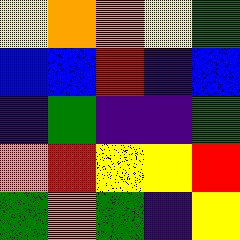[["yellow", "orange", "orange", "yellow", "green"], ["blue", "blue", "red", "indigo", "blue"], ["indigo", "green", "indigo", "indigo", "green"], ["orange", "red", "yellow", "yellow", "red"], ["green", "orange", "green", "indigo", "yellow"]]